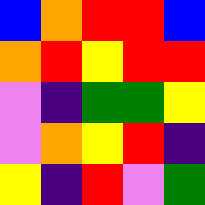[["blue", "orange", "red", "red", "blue"], ["orange", "red", "yellow", "red", "red"], ["violet", "indigo", "green", "green", "yellow"], ["violet", "orange", "yellow", "red", "indigo"], ["yellow", "indigo", "red", "violet", "green"]]